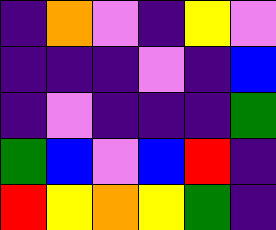[["indigo", "orange", "violet", "indigo", "yellow", "violet"], ["indigo", "indigo", "indigo", "violet", "indigo", "blue"], ["indigo", "violet", "indigo", "indigo", "indigo", "green"], ["green", "blue", "violet", "blue", "red", "indigo"], ["red", "yellow", "orange", "yellow", "green", "indigo"]]